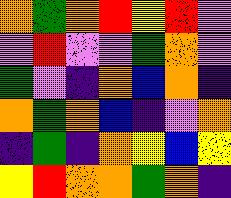[["orange", "green", "orange", "red", "yellow", "red", "violet"], ["violet", "red", "violet", "violet", "green", "orange", "violet"], ["green", "violet", "indigo", "orange", "blue", "orange", "indigo"], ["orange", "green", "orange", "blue", "indigo", "violet", "orange"], ["indigo", "green", "indigo", "orange", "yellow", "blue", "yellow"], ["yellow", "red", "orange", "orange", "green", "orange", "indigo"]]